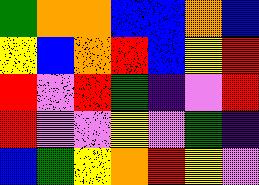[["green", "orange", "orange", "blue", "blue", "orange", "blue"], ["yellow", "blue", "orange", "red", "blue", "yellow", "red"], ["red", "violet", "red", "green", "indigo", "violet", "red"], ["red", "violet", "violet", "yellow", "violet", "green", "indigo"], ["blue", "green", "yellow", "orange", "red", "yellow", "violet"]]